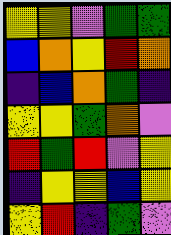[["yellow", "yellow", "violet", "green", "green"], ["blue", "orange", "yellow", "red", "orange"], ["indigo", "blue", "orange", "green", "indigo"], ["yellow", "yellow", "green", "orange", "violet"], ["red", "green", "red", "violet", "yellow"], ["indigo", "yellow", "yellow", "blue", "yellow"], ["yellow", "red", "indigo", "green", "violet"]]